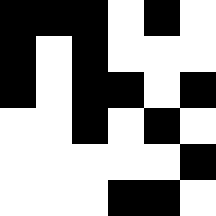[["black", "black", "black", "white", "black", "white"], ["black", "white", "black", "white", "white", "white"], ["black", "white", "black", "black", "white", "black"], ["white", "white", "black", "white", "black", "white"], ["white", "white", "white", "white", "white", "black"], ["white", "white", "white", "black", "black", "white"]]